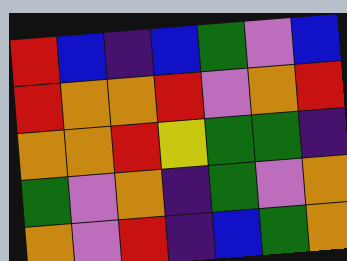[["red", "blue", "indigo", "blue", "green", "violet", "blue"], ["red", "orange", "orange", "red", "violet", "orange", "red"], ["orange", "orange", "red", "yellow", "green", "green", "indigo"], ["green", "violet", "orange", "indigo", "green", "violet", "orange"], ["orange", "violet", "red", "indigo", "blue", "green", "orange"]]